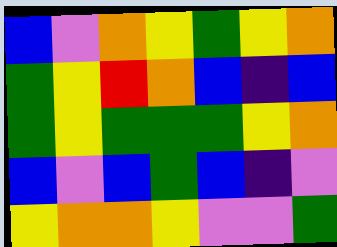[["blue", "violet", "orange", "yellow", "green", "yellow", "orange"], ["green", "yellow", "red", "orange", "blue", "indigo", "blue"], ["green", "yellow", "green", "green", "green", "yellow", "orange"], ["blue", "violet", "blue", "green", "blue", "indigo", "violet"], ["yellow", "orange", "orange", "yellow", "violet", "violet", "green"]]